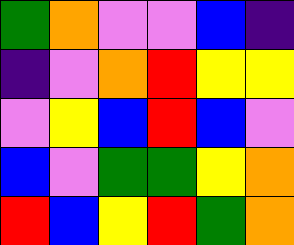[["green", "orange", "violet", "violet", "blue", "indigo"], ["indigo", "violet", "orange", "red", "yellow", "yellow"], ["violet", "yellow", "blue", "red", "blue", "violet"], ["blue", "violet", "green", "green", "yellow", "orange"], ["red", "blue", "yellow", "red", "green", "orange"]]